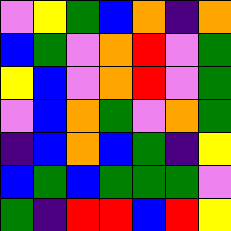[["violet", "yellow", "green", "blue", "orange", "indigo", "orange"], ["blue", "green", "violet", "orange", "red", "violet", "green"], ["yellow", "blue", "violet", "orange", "red", "violet", "green"], ["violet", "blue", "orange", "green", "violet", "orange", "green"], ["indigo", "blue", "orange", "blue", "green", "indigo", "yellow"], ["blue", "green", "blue", "green", "green", "green", "violet"], ["green", "indigo", "red", "red", "blue", "red", "yellow"]]